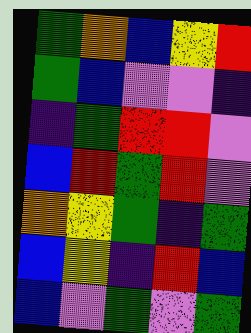[["green", "orange", "blue", "yellow", "red"], ["green", "blue", "violet", "violet", "indigo"], ["indigo", "green", "red", "red", "violet"], ["blue", "red", "green", "red", "violet"], ["orange", "yellow", "green", "indigo", "green"], ["blue", "yellow", "indigo", "red", "blue"], ["blue", "violet", "green", "violet", "green"]]